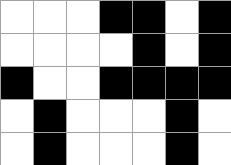[["white", "white", "white", "black", "black", "white", "black"], ["white", "white", "white", "white", "black", "white", "black"], ["black", "white", "white", "black", "black", "black", "black"], ["white", "black", "white", "white", "white", "black", "white"], ["white", "black", "white", "white", "white", "black", "white"]]